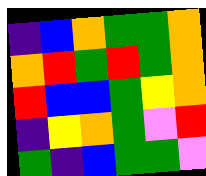[["indigo", "blue", "orange", "green", "green", "orange"], ["orange", "red", "green", "red", "green", "orange"], ["red", "blue", "blue", "green", "yellow", "orange"], ["indigo", "yellow", "orange", "green", "violet", "red"], ["green", "indigo", "blue", "green", "green", "violet"]]